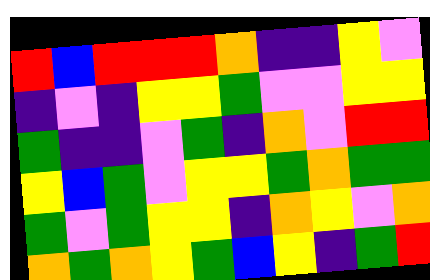[["red", "blue", "red", "red", "red", "orange", "indigo", "indigo", "yellow", "violet"], ["indigo", "violet", "indigo", "yellow", "yellow", "green", "violet", "violet", "yellow", "yellow"], ["green", "indigo", "indigo", "violet", "green", "indigo", "orange", "violet", "red", "red"], ["yellow", "blue", "green", "violet", "yellow", "yellow", "green", "orange", "green", "green"], ["green", "violet", "green", "yellow", "yellow", "indigo", "orange", "yellow", "violet", "orange"], ["orange", "green", "orange", "yellow", "green", "blue", "yellow", "indigo", "green", "red"]]